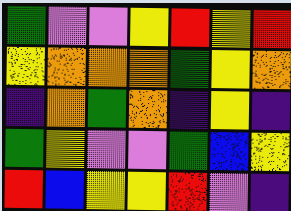[["green", "violet", "violet", "yellow", "red", "yellow", "red"], ["yellow", "orange", "orange", "orange", "green", "yellow", "orange"], ["indigo", "orange", "green", "orange", "indigo", "yellow", "indigo"], ["green", "yellow", "violet", "violet", "green", "blue", "yellow"], ["red", "blue", "yellow", "yellow", "red", "violet", "indigo"]]